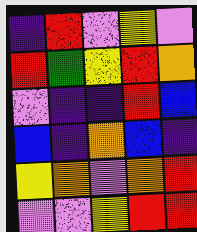[["indigo", "red", "violet", "yellow", "violet"], ["red", "green", "yellow", "red", "orange"], ["violet", "indigo", "indigo", "red", "blue"], ["blue", "indigo", "orange", "blue", "indigo"], ["yellow", "orange", "violet", "orange", "red"], ["violet", "violet", "yellow", "red", "red"]]